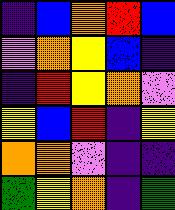[["indigo", "blue", "orange", "red", "blue"], ["violet", "orange", "yellow", "blue", "indigo"], ["indigo", "red", "yellow", "orange", "violet"], ["yellow", "blue", "red", "indigo", "yellow"], ["orange", "orange", "violet", "indigo", "indigo"], ["green", "yellow", "orange", "indigo", "green"]]